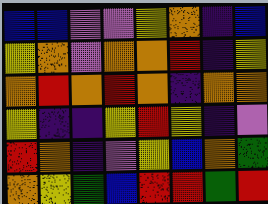[["blue", "blue", "violet", "violet", "yellow", "orange", "indigo", "blue"], ["yellow", "orange", "violet", "orange", "orange", "red", "indigo", "yellow"], ["orange", "red", "orange", "red", "orange", "indigo", "orange", "orange"], ["yellow", "indigo", "indigo", "yellow", "red", "yellow", "indigo", "violet"], ["red", "orange", "indigo", "violet", "yellow", "blue", "orange", "green"], ["orange", "yellow", "green", "blue", "red", "red", "green", "red"]]